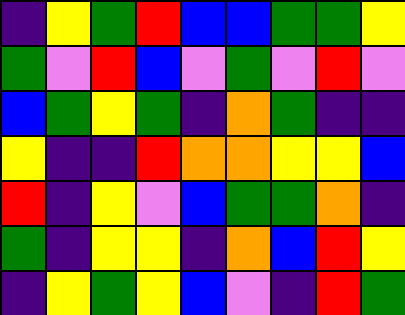[["indigo", "yellow", "green", "red", "blue", "blue", "green", "green", "yellow"], ["green", "violet", "red", "blue", "violet", "green", "violet", "red", "violet"], ["blue", "green", "yellow", "green", "indigo", "orange", "green", "indigo", "indigo"], ["yellow", "indigo", "indigo", "red", "orange", "orange", "yellow", "yellow", "blue"], ["red", "indigo", "yellow", "violet", "blue", "green", "green", "orange", "indigo"], ["green", "indigo", "yellow", "yellow", "indigo", "orange", "blue", "red", "yellow"], ["indigo", "yellow", "green", "yellow", "blue", "violet", "indigo", "red", "green"]]